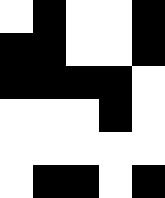[["white", "black", "white", "white", "black"], ["black", "black", "white", "white", "black"], ["black", "black", "black", "black", "white"], ["white", "white", "white", "black", "white"], ["white", "white", "white", "white", "white"], ["white", "black", "black", "white", "black"]]